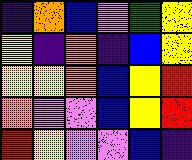[["indigo", "orange", "blue", "violet", "green", "yellow"], ["yellow", "indigo", "orange", "indigo", "blue", "yellow"], ["yellow", "yellow", "orange", "blue", "yellow", "red"], ["orange", "violet", "violet", "blue", "yellow", "red"], ["red", "yellow", "violet", "violet", "blue", "indigo"]]